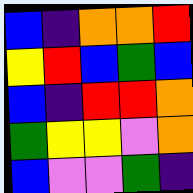[["blue", "indigo", "orange", "orange", "red"], ["yellow", "red", "blue", "green", "blue"], ["blue", "indigo", "red", "red", "orange"], ["green", "yellow", "yellow", "violet", "orange"], ["blue", "violet", "violet", "green", "indigo"]]